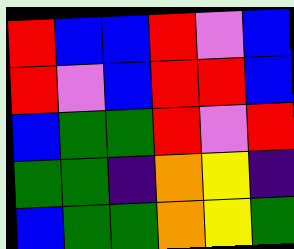[["red", "blue", "blue", "red", "violet", "blue"], ["red", "violet", "blue", "red", "red", "blue"], ["blue", "green", "green", "red", "violet", "red"], ["green", "green", "indigo", "orange", "yellow", "indigo"], ["blue", "green", "green", "orange", "yellow", "green"]]